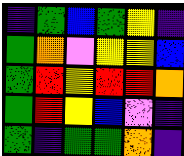[["indigo", "green", "blue", "green", "yellow", "indigo"], ["green", "orange", "violet", "yellow", "yellow", "blue"], ["green", "red", "yellow", "red", "red", "orange"], ["green", "red", "yellow", "blue", "violet", "indigo"], ["green", "indigo", "green", "green", "orange", "indigo"]]